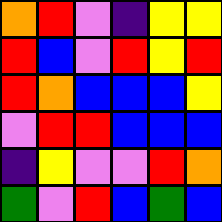[["orange", "red", "violet", "indigo", "yellow", "yellow"], ["red", "blue", "violet", "red", "yellow", "red"], ["red", "orange", "blue", "blue", "blue", "yellow"], ["violet", "red", "red", "blue", "blue", "blue"], ["indigo", "yellow", "violet", "violet", "red", "orange"], ["green", "violet", "red", "blue", "green", "blue"]]